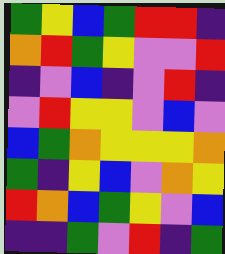[["green", "yellow", "blue", "green", "red", "red", "indigo"], ["orange", "red", "green", "yellow", "violet", "violet", "red"], ["indigo", "violet", "blue", "indigo", "violet", "red", "indigo"], ["violet", "red", "yellow", "yellow", "violet", "blue", "violet"], ["blue", "green", "orange", "yellow", "yellow", "yellow", "orange"], ["green", "indigo", "yellow", "blue", "violet", "orange", "yellow"], ["red", "orange", "blue", "green", "yellow", "violet", "blue"], ["indigo", "indigo", "green", "violet", "red", "indigo", "green"]]